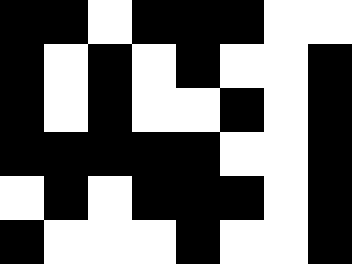[["black", "black", "white", "black", "black", "black", "white", "white"], ["black", "white", "black", "white", "black", "white", "white", "black"], ["black", "white", "black", "white", "white", "black", "white", "black"], ["black", "black", "black", "black", "black", "white", "white", "black"], ["white", "black", "white", "black", "black", "black", "white", "black"], ["black", "white", "white", "white", "black", "white", "white", "black"]]